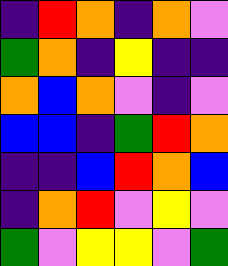[["indigo", "red", "orange", "indigo", "orange", "violet"], ["green", "orange", "indigo", "yellow", "indigo", "indigo"], ["orange", "blue", "orange", "violet", "indigo", "violet"], ["blue", "blue", "indigo", "green", "red", "orange"], ["indigo", "indigo", "blue", "red", "orange", "blue"], ["indigo", "orange", "red", "violet", "yellow", "violet"], ["green", "violet", "yellow", "yellow", "violet", "green"]]